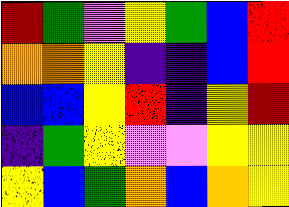[["red", "green", "violet", "yellow", "green", "blue", "red"], ["orange", "orange", "yellow", "indigo", "indigo", "blue", "red"], ["blue", "blue", "yellow", "red", "indigo", "yellow", "red"], ["indigo", "green", "yellow", "violet", "violet", "yellow", "yellow"], ["yellow", "blue", "green", "orange", "blue", "orange", "yellow"]]